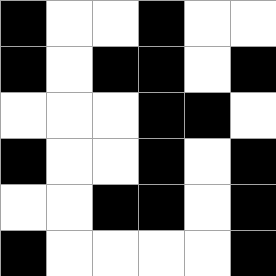[["black", "white", "white", "black", "white", "white"], ["black", "white", "black", "black", "white", "black"], ["white", "white", "white", "black", "black", "white"], ["black", "white", "white", "black", "white", "black"], ["white", "white", "black", "black", "white", "black"], ["black", "white", "white", "white", "white", "black"]]